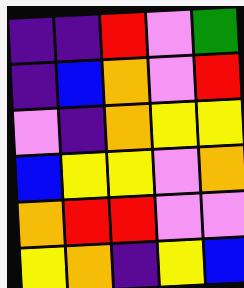[["indigo", "indigo", "red", "violet", "green"], ["indigo", "blue", "orange", "violet", "red"], ["violet", "indigo", "orange", "yellow", "yellow"], ["blue", "yellow", "yellow", "violet", "orange"], ["orange", "red", "red", "violet", "violet"], ["yellow", "orange", "indigo", "yellow", "blue"]]